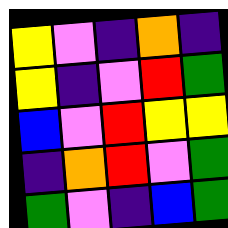[["yellow", "violet", "indigo", "orange", "indigo"], ["yellow", "indigo", "violet", "red", "green"], ["blue", "violet", "red", "yellow", "yellow"], ["indigo", "orange", "red", "violet", "green"], ["green", "violet", "indigo", "blue", "green"]]